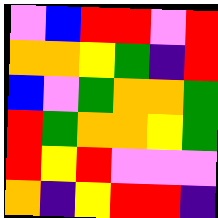[["violet", "blue", "red", "red", "violet", "red"], ["orange", "orange", "yellow", "green", "indigo", "red"], ["blue", "violet", "green", "orange", "orange", "green"], ["red", "green", "orange", "orange", "yellow", "green"], ["red", "yellow", "red", "violet", "violet", "violet"], ["orange", "indigo", "yellow", "red", "red", "indigo"]]